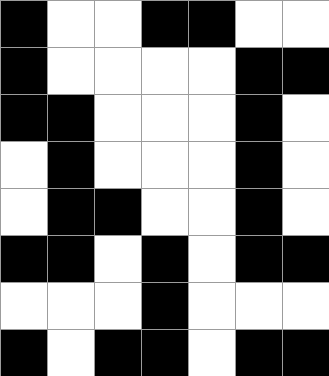[["black", "white", "white", "black", "black", "white", "white"], ["black", "white", "white", "white", "white", "black", "black"], ["black", "black", "white", "white", "white", "black", "white"], ["white", "black", "white", "white", "white", "black", "white"], ["white", "black", "black", "white", "white", "black", "white"], ["black", "black", "white", "black", "white", "black", "black"], ["white", "white", "white", "black", "white", "white", "white"], ["black", "white", "black", "black", "white", "black", "black"]]